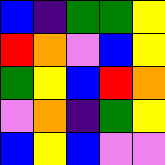[["blue", "indigo", "green", "green", "yellow"], ["red", "orange", "violet", "blue", "yellow"], ["green", "yellow", "blue", "red", "orange"], ["violet", "orange", "indigo", "green", "yellow"], ["blue", "yellow", "blue", "violet", "violet"]]